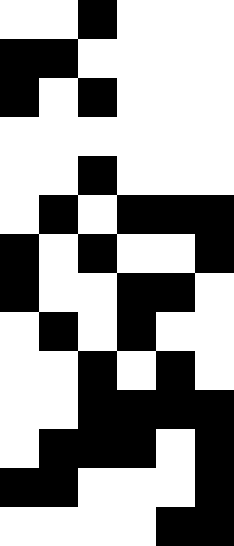[["white", "white", "black", "white", "white", "white"], ["black", "black", "white", "white", "white", "white"], ["black", "white", "black", "white", "white", "white"], ["white", "white", "white", "white", "white", "white"], ["white", "white", "black", "white", "white", "white"], ["white", "black", "white", "black", "black", "black"], ["black", "white", "black", "white", "white", "black"], ["black", "white", "white", "black", "black", "white"], ["white", "black", "white", "black", "white", "white"], ["white", "white", "black", "white", "black", "white"], ["white", "white", "black", "black", "black", "black"], ["white", "black", "black", "black", "white", "black"], ["black", "black", "white", "white", "white", "black"], ["white", "white", "white", "white", "black", "black"]]